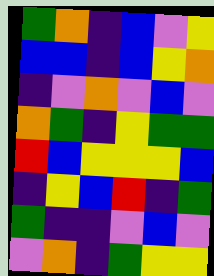[["green", "orange", "indigo", "blue", "violet", "yellow"], ["blue", "blue", "indigo", "blue", "yellow", "orange"], ["indigo", "violet", "orange", "violet", "blue", "violet"], ["orange", "green", "indigo", "yellow", "green", "green"], ["red", "blue", "yellow", "yellow", "yellow", "blue"], ["indigo", "yellow", "blue", "red", "indigo", "green"], ["green", "indigo", "indigo", "violet", "blue", "violet"], ["violet", "orange", "indigo", "green", "yellow", "yellow"]]